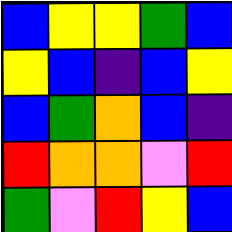[["blue", "yellow", "yellow", "green", "blue"], ["yellow", "blue", "indigo", "blue", "yellow"], ["blue", "green", "orange", "blue", "indigo"], ["red", "orange", "orange", "violet", "red"], ["green", "violet", "red", "yellow", "blue"]]